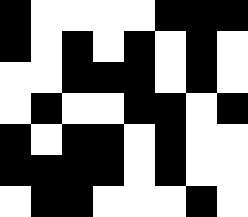[["black", "white", "white", "white", "white", "black", "black", "black"], ["black", "white", "black", "white", "black", "white", "black", "white"], ["white", "white", "black", "black", "black", "white", "black", "white"], ["white", "black", "white", "white", "black", "black", "white", "black"], ["black", "white", "black", "black", "white", "black", "white", "white"], ["black", "black", "black", "black", "white", "black", "white", "white"], ["white", "black", "black", "white", "white", "white", "black", "white"]]